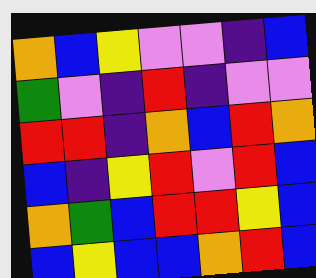[["orange", "blue", "yellow", "violet", "violet", "indigo", "blue"], ["green", "violet", "indigo", "red", "indigo", "violet", "violet"], ["red", "red", "indigo", "orange", "blue", "red", "orange"], ["blue", "indigo", "yellow", "red", "violet", "red", "blue"], ["orange", "green", "blue", "red", "red", "yellow", "blue"], ["blue", "yellow", "blue", "blue", "orange", "red", "blue"]]